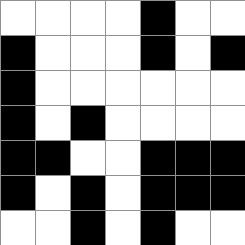[["white", "white", "white", "white", "black", "white", "white"], ["black", "white", "white", "white", "black", "white", "black"], ["black", "white", "white", "white", "white", "white", "white"], ["black", "white", "black", "white", "white", "white", "white"], ["black", "black", "white", "white", "black", "black", "black"], ["black", "white", "black", "white", "black", "black", "black"], ["white", "white", "black", "white", "black", "white", "white"]]